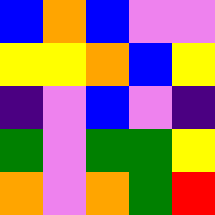[["blue", "orange", "blue", "violet", "violet"], ["yellow", "yellow", "orange", "blue", "yellow"], ["indigo", "violet", "blue", "violet", "indigo"], ["green", "violet", "green", "green", "yellow"], ["orange", "violet", "orange", "green", "red"]]